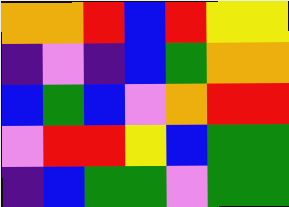[["orange", "orange", "red", "blue", "red", "yellow", "yellow"], ["indigo", "violet", "indigo", "blue", "green", "orange", "orange"], ["blue", "green", "blue", "violet", "orange", "red", "red"], ["violet", "red", "red", "yellow", "blue", "green", "green"], ["indigo", "blue", "green", "green", "violet", "green", "green"]]